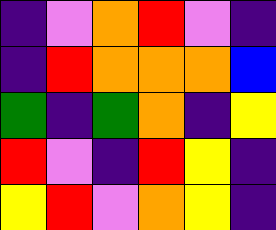[["indigo", "violet", "orange", "red", "violet", "indigo"], ["indigo", "red", "orange", "orange", "orange", "blue"], ["green", "indigo", "green", "orange", "indigo", "yellow"], ["red", "violet", "indigo", "red", "yellow", "indigo"], ["yellow", "red", "violet", "orange", "yellow", "indigo"]]